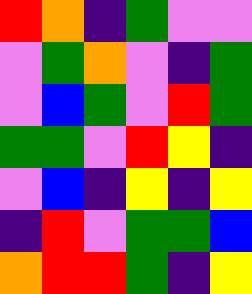[["red", "orange", "indigo", "green", "violet", "violet"], ["violet", "green", "orange", "violet", "indigo", "green"], ["violet", "blue", "green", "violet", "red", "green"], ["green", "green", "violet", "red", "yellow", "indigo"], ["violet", "blue", "indigo", "yellow", "indigo", "yellow"], ["indigo", "red", "violet", "green", "green", "blue"], ["orange", "red", "red", "green", "indigo", "yellow"]]